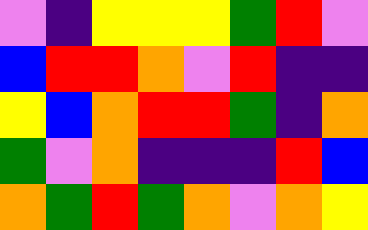[["violet", "indigo", "yellow", "yellow", "yellow", "green", "red", "violet"], ["blue", "red", "red", "orange", "violet", "red", "indigo", "indigo"], ["yellow", "blue", "orange", "red", "red", "green", "indigo", "orange"], ["green", "violet", "orange", "indigo", "indigo", "indigo", "red", "blue"], ["orange", "green", "red", "green", "orange", "violet", "orange", "yellow"]]